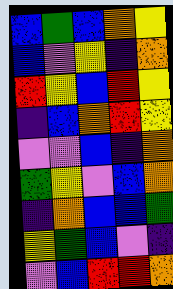[["blue", "green", "blue", "orange", "yellow"], ["blue", "violet", "yellow", "indigo", "orange"], ["red", "yellow", "blue", "red", "yellow"], ["indigo", "blue", "orange", "red", "yellow"], ["violet", "violet", "blue", "indigo", "orange"], ["green", "yellow", "violet", "blue", "orange"], ["indigo", "orange", "blue", "blue", "green"], ["yellow", "green", "blue", "violet", "indigo"], ["violet", "blue", "red", "red", "orange"]]